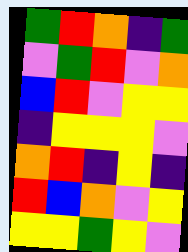[["green", "red", "orange", "indigo", "green"], ["violet", "green", "red", "violet", "orange"], ["blue", "red", "violet", "yellow", "yellow"], ["indigo", "yellow", "yellow", "yellow", "violet"], ["orange", "red", "indigo", "yellow", "indigo"], ["red", "blue", "orange", "violet", "yellow"], ["yellow", "yellow", "green", "yellow", "violet"]]